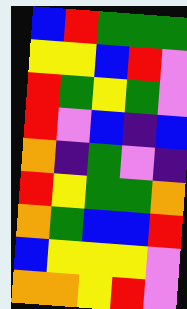[["blue", "red", "green", "green", "green"], ["yellow", "yellow", "blue", "red", "violet"], ["red", "green", "yellow", "green", "violet"], ["red", "violet", "blue", "indigo", "blue"], ["orange", "indigo", "green", "violet", "indigo"], ["red", "yellow", "green", "green", "orange"], ["orange", "green", "blue", "blue", "red"], ["blue", "yellow", "yellow", "yellow", "violet"], ["orange", "orange", "yellow", "red", "violet"]]